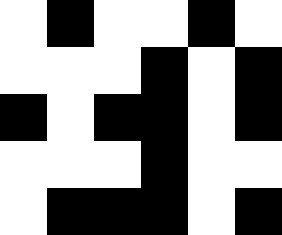[["white", "black", "white", "white", "black", "white"], ["white", "white", "white", "black", "white", "black"], ["black", "white", "black", "black", "white", "black"], ["white", "white", "white", "black", "white", "white"], ["white", "black", "black", "black", "white", "black"]]